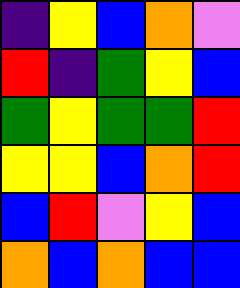[["indigo", "yellow", "blue", "orange", "violet"], ["red", "indigo", "green", "yellow", "blue"], ["green", "yellow", "green", "green", "red"], ["yellow", "yellow", "blue", "orange", "red"], ["blue", "red", "violet", "yellow", "blue"], ["orange", "blue", "orange", "blue", "blue"]]